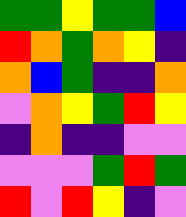[["green", "green", "yellow", "green", "green", "blue"], ["red", "orange", "green", "orange", "yellow", "indigo"], ["orange", "blue", "green", "indigo", "indigo", "orange"], ["violet", "orange", "yellow", "green", "red", "yellow"], ["indigo", "orange", "indigo", "indigo", "violet", "violet"], ["violet", "violet", "violet", "green", "red", "green"], ["red", "violet", "red", "yellow", "indigo", "violet"]]